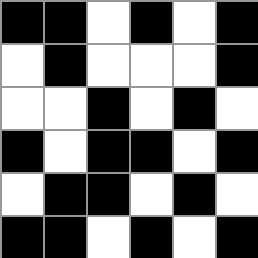[["black", "black", "white", "black", "white", "black"], ["white", "black", "white", "white", "white", "black"], ["white", "white", "black", "white", "black", "white"], ["black", "white", "black", "black", "white", "black"], ["white", "black", "black", "white", "black", "white"], ["black", "black", "white", "black", "white", "black"]]